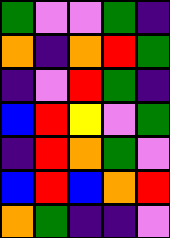[["green", "violet", "violet", "green", "indigo"], ["orange", "indigo", "orange", "red", "green"], ["indigo", "violet", "red", "green", "indigo"], ["blue", "red", "yellow", "violet", "green"], ["indigo", "red", "orange", "green", "violet"], ["blue", "red", "blue", "orange", "red"], ["orange", "green", "indigo", "indigo", "violet"]]